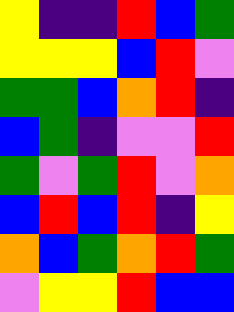[["yellow", "indigo", "indigo", "red", "blue", "green"], ["yellow", "yellow", "yellow", "blue", "red", "violet"], ["green", "green", "blue", "orange", "red", "indigo"], ["blue", "green", "indigo", "violet", "violet", "red"], ["green", "violet", "green", "red", "violet", "orange"], ["blue", "red", "blue", "red", "indigo", "yellow"], ["orange", "blue", "green", "orange", "red", "green"], ["violet", "yellow", "yellow", "red", "blue", "blue"]]